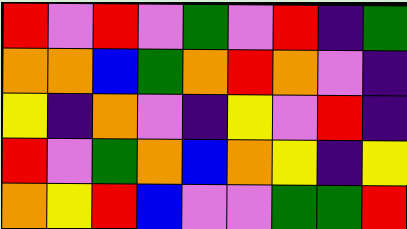[["red", "violet", "red", "violet", "green", "violet", "red", "indigo", "green"], ["orange", "orange", "blue", "green", "orange", "red", "orange", "violet", "indigo"], ["yellow", "indigo", "orange", "violet", "indigo", "yellow", "violet", "red", "indigo"], ["red", "violet", "green", "orange", "blue", "orange", "yellow", "indigo", "yellow"], ["orange", "yellow", "red", "blue", "violet", "violet", "green", "green", "red"]]